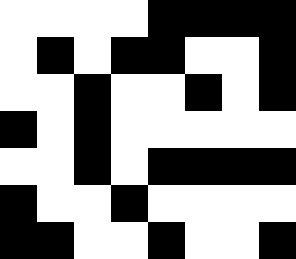[["white", "white", "white", "white", "black", "black", "black", "black"], ["white", "black", "white", "black", "black", "white", "white", "black"], ["white", "white", "black", "white", "white", "black", "white", "black"], ["black", "white", "black", "white", "white", "white", "white", "white"], ["white", "white", "black", "white", "black", "black", "black", "black"], ["black", "white", "white", "black", "white", "white", "white", "white"], ["black", "black", "white", "white", "black", "white", "white", "black"]]